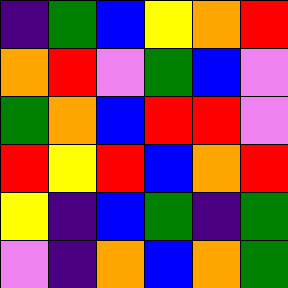[["indigo", "green", "blue", "yellow", "orange", "red"], ["orange", "red", "violet", "green", "blue", "violet"], ["green", "orange", "blue", "red", "red", "violet"], ["red", "yellow", "red", "blue", "orange", "red"], ["yellow", "indigo", "blue", "green", "indigo", "green"], ["violet", "indigo", "orange", "blue", "orange", "green"]]